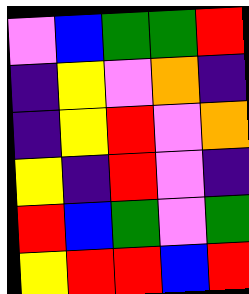[["violet", "blue", "green", "green", "red"], ["indigo", "yellow", "violet", "orange", "indigo"], ["indigo", "yellow", "red", "violet", "orange"], ["yellow", "indigo", "red", "violet", "indigo"], ["red", "blue", "green", "violet", "green"], ["yellow", "red", "red", "blue", "red"]]